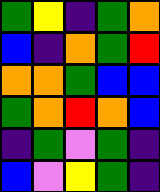[["green", "yellow", "indigo", "green", "orange"], ["blue", "indigo", "orange", "green", "red"], ["orange", "orange", "green", "blue", "blue"], ["green", "orange", "red", "orange", "blue"], ["indigo", "green", "violet", "green", "indigo"], ["blue", "violet", "yellow", "green", "indigo"]]